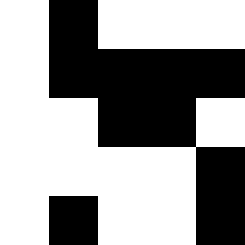[["white", "black", "white", "white", "white"], ["white", "black", "black", "black", "black"], ["white", "white", "black", "black", "white"], ["white", "white", "white", "white", "black"], ["white", "black", "white", "white", "black"]]